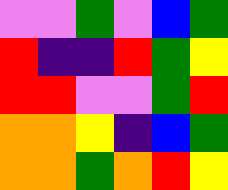[["violet", "violet", "green", "violet", "blue", "green"], ["red", "indigo", "indigo", "red", "green", "yellow"], ["red", "red", "violet", "violet", "green", "red"], ["orange", "orange", "yellow", "indigo", "blue", "green"], ["orange", "orange", "green", "orange", "red", "yellow"]]